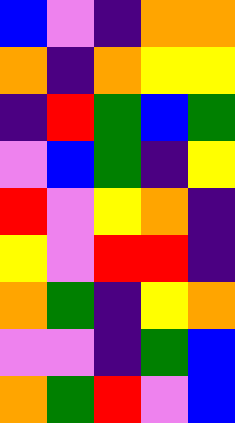[["blue", "violet", "indigo", "orange", "orange"], ["orange", "indigo", "orange", "yellow", "yellow"], ["indigo", "red", "green", "blue", "green"], ["violet", "blue", "green", "indigo", "yellow"], ["red", "violet", "yellow", "orange", "indigo"], ["yellow", "violet", "red", "red", "indigo"], ["orange", "green", "indigo", "yellow", "orange"], ["violet", "violet", "indigo", "green", "blue"], ["orange", "green", "red", "violet", "blue"]]